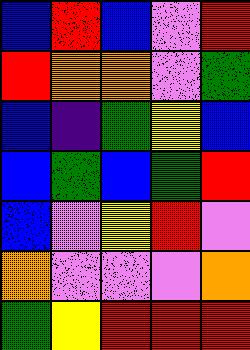[["blue", "red", "blue", "violet", "red"], ["red", "orange", "orange", "violet", "green"], ["blue", "indigo", "green", "yellow", "blue"], ["blue", "green", "blue", "green", "red"], ["blue", "violet", "yellow", "red", "violet"], ["orange", "violet", "violet", "violet", "orange"], ["green", "yellow", "red", "red", "red"]]